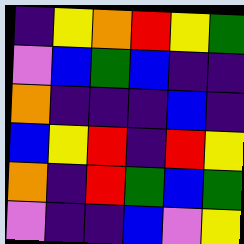[["indigo", "yellow", "orange", "red", "yellow", "green"], ["violet", "blue", "green", "blue", "indigo", "indigo"], ["orange", "indigo", "indigo", "indigo", "blue", "indigo"], ["blue", "yellow", "red", "indigo", "red", "yellow"], ["orange", "indigo", "red", "green", "blue", "green"], ["violet", "indigo", "indigo", "blue", "violet", "yellow"]]